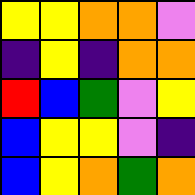[["yellow", "yellow", "orange", "orange", "violet"], ["indigo", "yellow", "indigo", "orange", "orange"], ["red", "blue", "green", "violet", "yellow"], ["blue", "yellow", "yellow", "violet", "indigo"], ["blue", "yellow", "orange", "green", "orange"]]